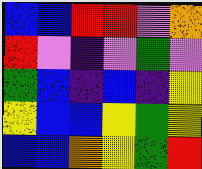[["blue", "blue", "red", "red", "violet", "orange"], ["red", "violet", "indigo", "violet", "green", "violet"], ["green", "blue", "indigo", "blue", "indigo", "yellow"], ["yellow", "blue", "blue", "yellow", "green", "yellow"], ["blue", "blue", "orange", "yellow", "green", "red"]]